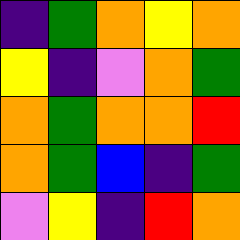[["indigo", "green", "orange", "yellow", "orange"], ["yellow", "indigo", "violet", "orange", "green"], ["orange", "green", "orange", "orange", "red"], ["orange", "green", "blue", "indigo", "green"], ["violet", "yellow", "indigo", "red", "orange"]]